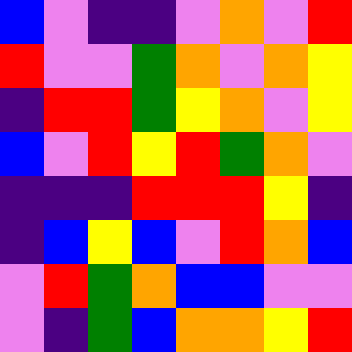[["blue", "violet", "indigo", "indigo", "violet", "orange", "violet", "red"], ["red", "violet", "violet", "green", "orange", "violet", "orange", "yellow"], ["indigo", "red", "red", "green", "yellow", "orange", "violet", "yellow"], ["blue", "violet", "red", "yellow", "red", "green", "orange", "violet"], ["indigo", "indigo", "indigo", "red", "red", "red", "yellow", "indigo"], ["indigo", "blue", "yellow", "blue", "violet", "red", "orange", "blue"], ["violet", "red", "green", "orange", "blue", "blue", "violet", "violet"], ["violet", "indigo", "green", "blue", "orange", "orange", "yellow", "red"]]